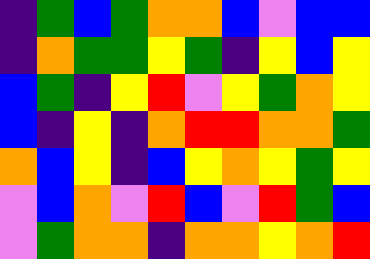[["indigo", "green", "blue", "green", "orange", "orange", "blue", "violet", "blue", "blue"], ["indigo", "orange", "green", "green", "yellow", "green", "indigo", "yellow", "blue", "yellow"], ["blue", "green", "indigo", "yellow", "red", "violet", "yellow", "green", "orange", "yellow"], ["blue", "indigo", "yellow", "indigo", "orange", "red", "red", "orange", "orange", "green"], ["orange", "blue", "yellow", "indigo", "blue", "yellow", "orange", "yellow", "green", "yellow"], ["violet", "blue", "orange", "violet", "red", "blue", "violet", "red", "green", "blue"], ["violet", "green", "orange", "orange", "indigo", "orange", "orange", "yellow", "orange", "red"]]